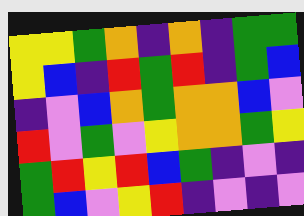[["yellow", "yellow", "green", "orange", "indigo", "orange", "indigo", "green", "green"], ["yellow", "blue", "indigo", "red", "green", "red", "indigo", "green", "blue"], ["indigo", "violet", "blue", "orange", "green", "orange", "orange", "blue", "violet"], ["red", "violet", "green", "violet", "yellow", "orange", "orange", "green", "yellow"], ["green", "red", "yellow", "red", "blue", "green", "indigo", "violet", "indigo"], ["green", "blue", "violet", "yellow", "red", "indigo", "violet", "indigo", "violet"]]